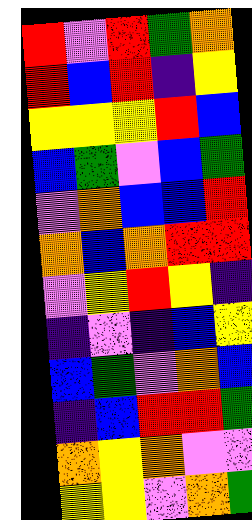[["red", "violet", "red", "green", "orange"], ["red", "blue", "red", "indigo", "yellow"], ["yellow", "yellow", "yellow", "red", "blue"], ["blue", "green", "violet", "blue", "green"], ["violet", "orange", "blue", "blue", "red"], ["orange", "blue", "orange", "red", "red"], ["violet", "yellow", "red", "yellow", "indigo"], ["indigo", "violet", "indigo", "blue", "yellow"], ["blue", "green", "violet", "orange", "blue"], ["indigo", "blue", "red", "red", "green"], ["orange", "yellow", "orange", "violet", "violet"], ["yellow", "yellow", "violet", "orange", "green"]]